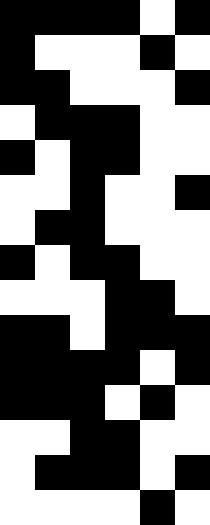[["black", "black", "black", "black", "white", "black"], ["black", "white", "white", "white", "black", "white"], ["black", "black", "white", "white", "white", "black"], ["white", "black", "black", "black", "white", "white"], ["black", "white", "black", "black", "white", "white"], ["white", "white", "black", "white", "white", "black"], ["white", "black", "black", "white", "white", "white"], ["black", "white", "black", "black", "white", "white"], ["white", "white", "white", "black", "black", "white"], ["black", "black", "white", "black", "black", "black"], ["black", "black", "black", "black", "white", "black"], ["black", "black", "black", "white", "black", "white"], ["white", "white", "black", "black", "white", "white"], ["white", "black", "black", "black", "white", "black"], ["white", "white", "white", "white", "black", "white"]]